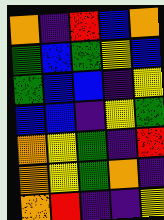[["orange", "indigo", "red", "blue", "orange"], ["green", "blue", "green", "yellow", "blue"], ["green", "blue", "blue", "indigo", "yellow"], ["blue", "blue", "indigo", "yellow", "green"], ["orange", "yellow", "green", "indigo", "red"], ["orange", "yellow", "green", "orange", "indigo"], ["orange", "red", "indigo", "indigo", "yellow"]]